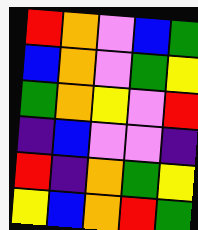[["red", "orange", "violet", "blue", "green"], ["blue", "orange", "violet", "green", "yellow"], ["green", "orange", "yellow", "violet", "red"], ["indigo", "blue", "violet", "violet", "indigo"], ["red", "indigo", "orange", "green", "yellow"], ["yellow", "blue", "orange", "red", "green"]]